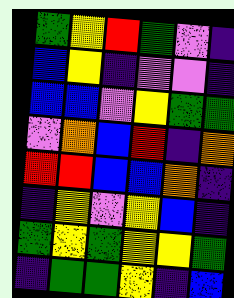[["green", "yellow", "red", "green", "violet", "indigo"], ["blue", "yellow", "indigo", "violet", "violet", "indigo"], ["blue", "blue", "violet", "yellow", "green", "green"], ["violet", "orange", "blue", "red", "indigo", "orange"], ["red", "red", "blue", "blue", "orange", "indigo"], ["indigo", "yellow", "violet", "yellow", "blue", "indigo"], ["green", "yellow", "green", "yellow", "yellow", "green"], ["indigo", "green", "green", "yellow", "indigo", "blue"]]